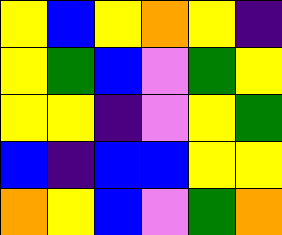[["yellow", "blue", "yellow", "orange", "yellow", "indigo"], ["yellow", "green", "blue", "violet", "green", "yellow"], ["yellow", "yellow", "indigo", "violet", "yellow", "green"], ["blue", "indigo", "blue", "blue", "yellow", "yellow"], ["orange", "yellow", "blue", "violet", "green", "orange"]]